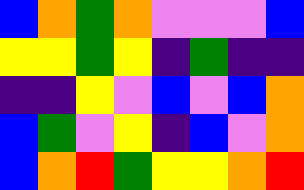[["blue", "orange", "green", "orange", "violet", "violet", "violet", "blue"], ["yellow", "yellow", "green", "yellow", "indigo", "green", "indigo", "indigo"], ["indigo", "indigo", "yellow", "violet", "blue", "violet", "blue", "orange"], ["blue", "green", "violet", "yellow", "indigo", "blue", "violet", "orange"], ["blue", "orange", "red", "green", "yellow", "yellow", "orange", "red"]]